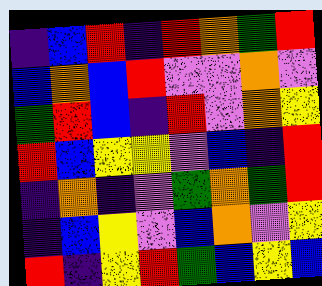[["indigo", "blue", "red", "indigo", "red", "orange", "green", "red"], ["blue", "orange", "blue", "red", "violet", "violet", "orange", "violet"], ["green", "red", "blue", "indigo", "red", "violet", "orange", "yellow"], ["red", "blue", "yellow", "yellow", "violet", "blue", "indigo", "red"], ["indigo", "orange", "indigo", "violet", "green", "orange", "green", "red"], ["indigo", "blue", "yellow", "violet", "blue", "orange", "violet", "yellow"], ["red", "indigo", "yellow", "red", "green", "blue", "yellow", "blue"]]